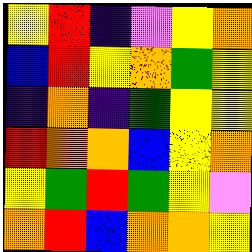[["yellow", "red", "indigo", "violet", "yellow", "orange"], ["blue", "red", "yellow", "orange", "green", "yellow"], ["indigo", "orange", "indigo", "green", "yellow", "yellow"], ["red", "orange", "orange", "blue", "yellow", "orange"], ["yellow", "green", "red", "green", "yellow", "violet"], ["orange", "red", "blue", "orange", "orange", "yellow"]]